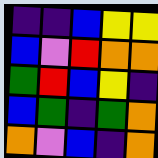[["indigo", "indigo", "blue", "yellow", "yellow"], ["blue", "violet", "red", "orange", "orange"], ["green", "red", "blue", "yellow", "indigo"], ["blue", "green", "indigo", "green", "orange"], ["orange", "violet", "blue", "indigo", "orange"]]